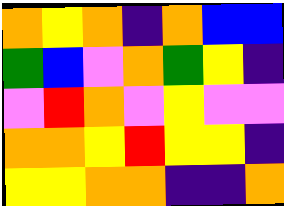[["orange", "yellow", "orange", "indigo", "orange", "blue", "blue"], ["green", "blue", "violet", "orange", "green", "yellow", "indigo"], ["violet", "red", "orange", "violet", "yellow", "violet", "violet"], ["orange", "orange", "yellow", "red", "yellow", "yellow", "indigo"], ["yellow", "yellow", "orange", "orange", "indigo", "indigo", "orange"]]